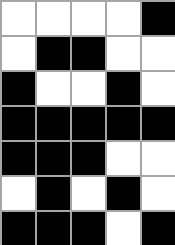[["white", "white", "white", "white", "black"], ["white", "black", "black", "white", "white"], ["black", "white", "white", "black", "white"], ["black", "black", "black", "black", "black"], ["black", "black", "black", "white", "white"], ["white", "black", "white", "black", "white"], ["black", "black", "black", "white", "black"]]